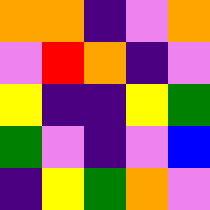[["orange", "orange", "indigo", "violet", "orange"], ["violet", "red", "orange", "indigo", "violet"], ["yellow", "indigo", "indigo", "yellow", "green"], ["green", "violet", "indigo", "violet", "blue"], ["indigo", "yellow", "green", "orange", "violet"]]